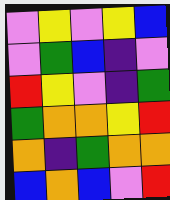[["violet", "yellow", "violet", "yellow", "blue"], ["violet", "green", "blue", "indigo", "violet"], ["red", "yellow", "violet", "indigo", "green"], ["green", "orange", "orange", "yellow", "red"], ["orange", "indigo", "green", "orange", "orange"], ["blue", "orange", "blue", "violet", "red"]]